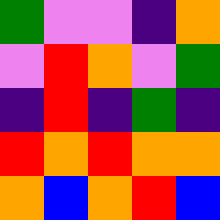[["green", "violet", "violet", "indigo", "orange"], ["violet", "red", "orange", "violet", "green"], ["indigo", "red", "indigo", "green", "indigo"], ["red", "orange", "red", "orange", "orange"], ["orange", "blue", "orange", "red", "blue"]]